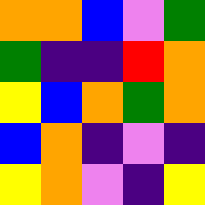[["orange", "orange", "blue", "violet", "green"], ["green", "indigo", "indigo", "red", "orange"], ["yellow", "blue", "orange", "green", "orange"], ["blue", "orange", "indigo", "violet", "indigo"], ["yellow", "orange", "violet", "indigo", "yellow"]]